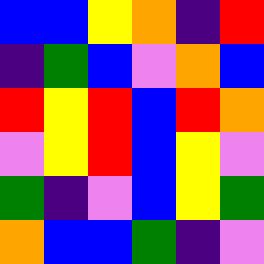[["blue", "blue", "yellow", "orange", "indigo", "red"], ["indigo", "green", "blue", "violet", "orange", "blue"], ["red", "yellow", "red", "blue", "red", "orange"], ["violet", "yellow", "red", "blue", "yellow", "violet"], ["green", "indigo", "violet", "blue", "yellow", "green"], ["orange", "blue", "blue", "green", "indigo", "violet"]]